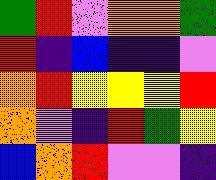[["green", "red", "violet", "orange", "orange", "green"], ["red", "indigo", "blue", "indigo", "indigo", "violet"], ["orange", "red", "yellow", "yellow", "yellow", "red"], ["orange", "violet", "indigo", "red", "green", "yellow"], ["blue", "orange", "red", "violet", "violet", "indigo"]]